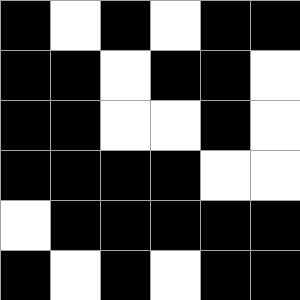[["black", "white", "black", "white", "black", "black"], ["black", "black", "white", "black", "black", "white"], ["black", "black", "white", "white", "black", "white"], ["black", "black", "black", "black", "white", "white"], ["white", "black", "black", "black", "black", "black"], ["black", "white", "black", "white", "black", "black"]]